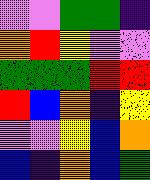[["violet", "violet", "green", "green", "indigo"], ["orange", "red", "yellow", "violet", "violet"], ["green", "green", "green", "red", "red"], ["red", "blue", "orange", "indigo", "yellow"], ["violet", "violet", "yellow", "blue", "orange"], ["blue", "indigo", "orange", "blue", "green"]]